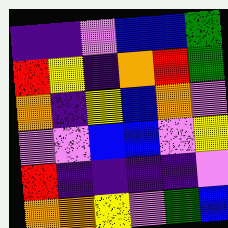[["indigo", "indigo", "violet", "blue", "blue", "green"], ["red", "yellow", "indigo", "orange", "red", "green"], ["orange", "indigo", "yellow", "blue", "orange", "violet"], ["violet", "violet", "blue", "blue", "violet", "yellow"], ["red", "indigo", "indigo", "indigo", "indigo", "violet"], ["orange", "orange", "yellow", "violet", "green", "blue"]]